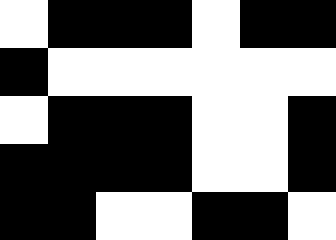[["white", "black", "black", "black", "white", "black", "black"], ["black", "white", "white", "white", "white", "white", "white"], ["white", "black", "black", "black", "white", "white", "black"], ["black", "black", "black", "black", "white", "white", "black"], ["black", "black", "white", "white", "black", "black", "white"]]